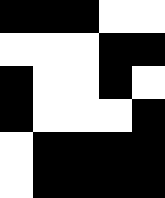[["black", "black", "black", "white", "white"], ["white", "white", "white", "black", "black"], ["black", "white", "white", "black", "white"], ["black", "white", "white", "white", "black"], ["white", "black", "black", "black", "black"], ["white", "black", "black", "black", "black"]]